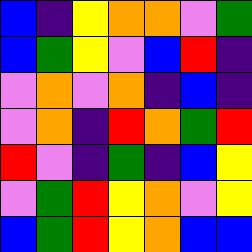[["blue", "indigo", "yellow", "orange", "orange", "violet", "green"], ["blue", "green", "yellow", "violet", "blue", "red", "indigo"], ["violet", "orange", "violet", "orange", "indigo", "blue", "indigo"], ["violet", "orange", "indigo", "red", "orange", "green", "red"], ["red", "violet", "indigo", "green", "indigo", "blue", "yellow"], ["violet", "green", "red", "yellow", "orange", "violet", "yellow"], ["blue", "green", "red", "yellow", "orange", "blue", "blue"]]